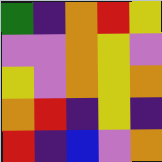[["green", "indigo", "orange", "red", "yellow"], ["violet", "violet", "orange", "yellow", "violet"], ["yellow", "violet", "orange", "yellow", "orange"], ["orange", "red", "indigo", "yellow", "indigo"], ["red", "indigo", "blue", "violet", "orange"]]